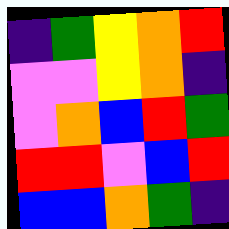[["indigo", "green", "yellow", "orange", "red"], ["violet", "violet", "yellow", "orange", "indigo"], ["violet", "orange", "blue", "red", "green"], ["red", "red", "violet", "blue", "red"], ["blue", "blue", "orange", "green", "indigo"]]